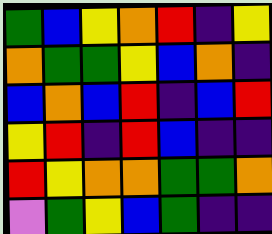[["green", "blue", "yellow", "orange", "red", "indigo", "yellow"], ["orange", "green", "green", "yellow", "blue", "orange", "indigo"], ["blue", "orange", "blue", "red", "indigo", "blue", "red"], ["yellow", "red", "indigo", "red", "blue", "indigo", "indigo"], ["red", "yellow", "orange", "orange", "green", "green", "orange"], ["violet", "green", "yellow", "blue", "green", "indigo", "indigo"]]